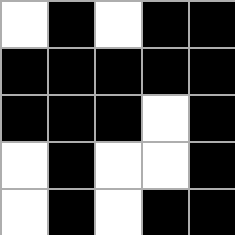[["white", "black", "white", "black", "black"], ["black", "black", "black", "black", "black"], ["black", "black", "black", "white", "black"], ["white", "black", "white", "white", "black"], ["white", "black", "white", "black", "black"]]